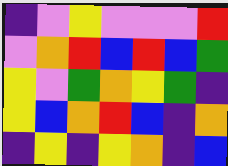[["indigo", "violet", "yellow", "violet", "violet", "violet", "red"], ["violet", "orange", "red", "blue", "red", "blue", "green"], ["yellow", "violet", "green", "orange", "yellow", "green", "indigo"], ["yellow", "blue", "orange", "red", "blue", "indigo", "orange"], ["indigo", "yellow", "indigo", "yellow", "orange", "indigo", "blue"]]